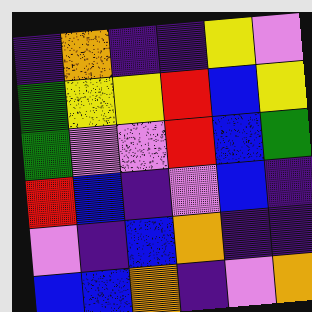[["indigo", "orange", "indigo", "indigo", "yellow", "violet"], ["green", "yellow", "yellow", "red", "blue", "yellow"], ["green", "violet", "violet", "red", "blue", "green"], ["red", "blue", "indigo", "violet", "blue", "indigo"], ["violet", "indigo", "blue", "orange", "indigo", "indigo"], ["blue", "blue", "orange", "indigo", "violet", "orange"]]